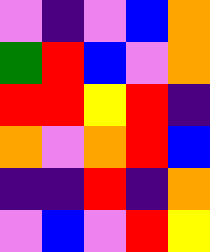[["violet", "indigo", "violet", "blue", "orange"], ["green", "red", "blue", "violet", "orange"], ["red", "red", "yellow", "red", "indigo"], ["orange", "violet", "orange", "red", "blue"], ["indigo", "indigo", "red", "indigo", "orange"], ["violet", "blue", "violet", "red", "yellow"]]